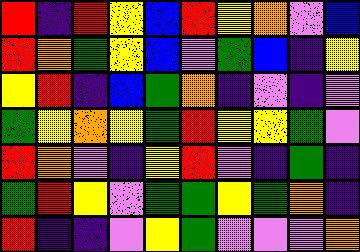[["red", "indigo", "red", "yellow", "blue", "red", "yellow", "orange", "violet", "blue"], ["red", "orange", "green", "yellow", "blue", "violet", "green", "blue", "indigo", "yellow"], ["yellow", "red", "indigo", "blue", "green", "orange", "indigo", "violet", "indigo", "violet"], ["green", "yellow", "orange", "yellow", "green", "red", "yellow", "yellow", "green", "violet"], ["red", "orange", "violet", "indigo", "yellow", "red", "violet", "indigo", "green", "indigo"], ["green", "red", "yellow", "violet", "green", "green", "yellow", "green", "orange", "indigo"], ["red", "indigo", "indigo", "violet", "yellow", "green", "violet", "violet", "violet", "orange"]]